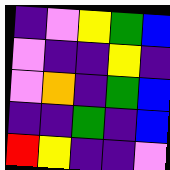[["indigo", "violet", "yellow", "green", "blue"], ["violet", "indigo", "indigo", "yellow", "indigo"], ["violet", "orange", "indigo", "green", "blue"], ["indigo", "indigo", "green", "indigo", "blue"], ["red", "yellow", "indigo", "indigo", "violet"]]